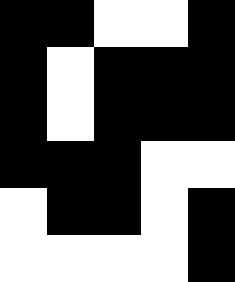[["black", "black", "white", "white", "black"], ["black", "white", "black", "black", "black"], ["black", "white", "black", "black", "black"], ["black", "black", "black", "white", "white"], ["white", "black", "black", "white", "black"], ["white", "white", "white", "white", "black"]]